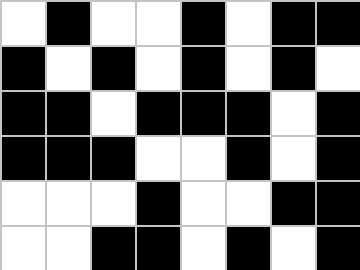[["white", "black", "white", "white", "black", "white", "black", "black"], ["black", "white", "black", "white", "black", "white", "black", "white"], ["black", "black", "white", "black", "black", "black", "white", "black"], ["black", "black", "black", "white", "white", "black", "white", "black"], ["white", "white", "white", "black", "white", "white", "black", "black"], ["white", "white", "black", "black", "white", "black", "white", "black"]]